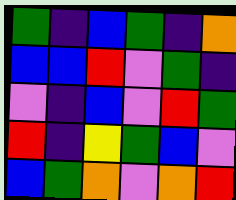[["green", "indigo", "blue", "green", "indigo", "orange"], ["blue", "blue", "red", "violet", "green", "indigo"], ["violet", "indigo", "blue", "violet", "red", "green"], ["red", "indigo", "yellow", "green", "blue", "violet"], ["blue", "green", "orange", "violet", "orange", "red"]]